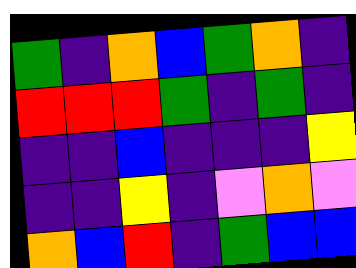[["green", "indigo", "orange", "blue", "green", "orange", "indigo"], ["red", "red", "red", "green", "indigo", "green", "indigo"], ["indigo", "indigo", "blue", "indigo", "indigo", "indigo", "yellow"], ["indigo", "indigo", "yellow", "indigo", "violet", "orange", "violet"], ["orange", "blue", "red", "indigo", "green", "blue", "blue"]]